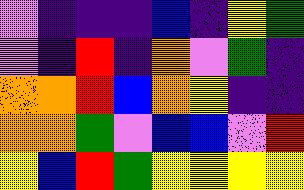[["violet", "indigo", "indigo", "indigo", "blue", "indigo", "yellow", "green"], ["violet", "indigo", "red", "indigo", "orange", "violet", "green", "indigo"], ["orange", "orange", "red", "blue", "orange", "yellow", "indigo", "indigo"], ["orange", "orange", "green", "violet", "blue", "blue", "violet", "red"], ["yellow", "blue", "red", "green", "yellow", "yellow", "yellow", "yellow"]]